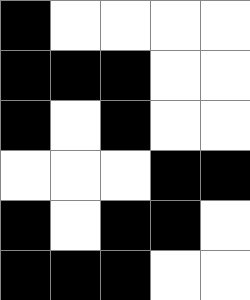[["black", "white", "white", "white", "white"], ["black", "black", "black", "white", "white"], ["black", "white", "black", "white", "white"], ["white", "white", "white", "black", "black"], ["black", "white", "black", "black", "white"], ["black", "black", "black", "white", "white"]]